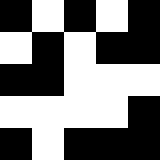[["black", "white", "black", "white", "black"], ["white", "black", "white", "black", "black"], ["black", "black", "white", "white", "white"], ["white", "white", "white", "white", "black"], ["black", "white", "black", "black", "black"]]